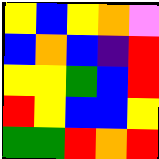[["yellow", "blue", "yellow", "orange", "violet"], ["blue", "orange", "blue", "indigo", "red"], ["yellow", "yellow", "green", "blue", "red"], ["red", "yellow", "blue", "blue", "yellow"], ["green", "green", "red", "orange", "red"]]